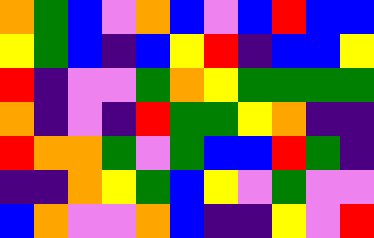[["orange", "green", "blue", "violet", "orange", "blue", "violet", "blue", "red", "blue", "blue"], ["yellow", "green", "blue", "indigo", "blue", "yellow", "red", "indigo", "blue", "blue", "yellow"], ["red", "indigo", "violet", "violet", "green", "orange", "yellow", "green", "green", "green", "green"], ["orange", "indigo", "violet", "indigo", "red", "green", "green", "yellow", "orange", "indigo", "indigo"], ["red", "orange", "orange", "green", "violet", "green", "blue", "blue", "red", "green", "indigo"], ["indigo", "indigo", "orange", "yellow", "green", "blue", "yellow", "violet", "green", "violet", "violet"], ["blue", "orange", "violet", "violet", "orange", "blue", "indigo", "indigo", "yellow", "violet", "red"]]